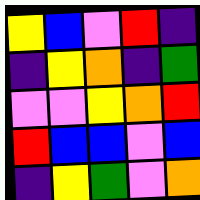[["yellow", "blue", "violet", "red", "indigo"], ["indigo", "yellow", "orange", "indigo", "green"], ["violet", "violet", "yellow", "orange", "red"], ["red", "blue", "blue", "violet", "blue"], ["indigo", "yellow", "green", "violet", "orange"]]